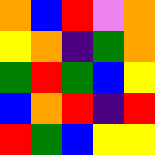[["orange", "blue", "red", "violet", "orange"], ["yellow", "orange", "indigo", "green", "orange"], ["green", "red", "green", "blue", "yellow"], ["blue", "orange", "red", "indigo", "red"], ["red", "green", "blue", "yellow", "yellow"]]